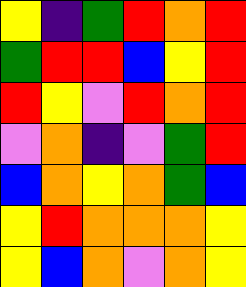[["yellow", "indigo", "green", "red", "orange", "red"], ["green", "red", "red", "blue", "yellow", "red"], ["red", "yellow", "violet", "red", "orange", "red"], ["violet", "orange", "indigo", "violet", "green", "red"], ["blue", "orange", "yellow", "orange", "green", "blue"], ["yellow", "red", "orange", "orange", "orange", "yellow"], ["yellow", "blue", "orange", "violet", "orange", "yellow"]]